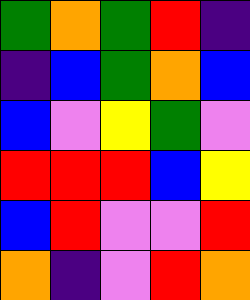[["green", "orange", "green", "red", "indigo"], ["indigo", "blue", "green", "orange", "blue"], ["blue", "violet", "yellow", "green", "violet"], ["red", "red", "red", "blue", "yellow"], ["blue", "red", "violet", "violet", "red"], ["orange", "indigo", "violet", "red", "orange"]]